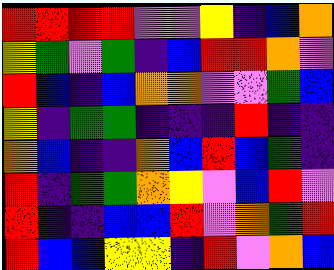[["red", "red", "red", "red", "violet", "violet", "yellow", "indigo", "blue", "orange"], ["yellow", "green", "violet", "green", "indigo", "blue", "red", "red", "orange", "violet"], ["red", "blue", "indigo", "blue", "orange", "orange", "violet", "violet", "green", "blue"], ["yellow", "indigo", "green", "green", "indigo", "indigo", "indigo", "red", "indigo", "indigo"], ["orange", "blue", "indigo", "indigo", "orange", "blue", "red", "blue", "green", "indigo"], ["red", "indigo", "green", "green", "orange", "yellow", "violet", "blue", "red", "violet"], ["red", "indigo", "indigo", "blue", "blue", "red", "violet", "orange", "green", "red"], ["red", "blue", "blue", "yellow", "yellow", "indigo", "red", "violet", "orange", "blue"]]